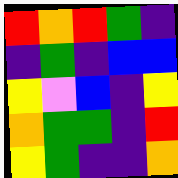[["red", "orange", "red", "green", "indigo"], ["indigo", "green", "indigo", "blue", "blue"], ["yellow", "violet", "blue", "indigo", "yellow"], ["orange", "green", "green", "indigo", "red"], ["yellow", "green", "indigo", "indigo", "orange"]]